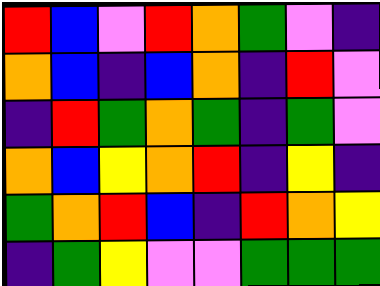[["red", "blue", "violet", "red", "orange", "green", "violet", "indigo"], ["orange", "blue", "indigo", "blue", "orange", "indigo", "red", "violet"], ["indigo", "red", "green", "orange", "green", "indigo", "green", "violet"], ["orange", "blue", "yellow", "orange", "red", "indigo", "yellow", "indigo"], ["green", "orange", "red", "blue", "indigo", "red", "orange", "yellow"], ["indigo", "green", "yellow", "violet", "violet", "green", "green", "green"]]